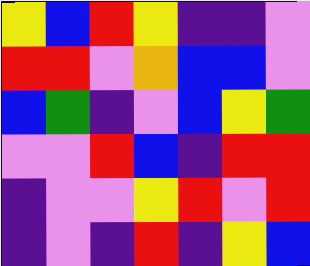[["yellow", "blue", "red", "yellow", "indigo", "indigo", "violet"], ["red", "red", "violet", "orange", "blue", "blue", "violet"], ["blue", "green", "indigo", "violet", "blue", "yellow", "green"], ["violet", "violet", "red", "blue", "indigo", "red", "red"], ["indigo", "violet", "violet", "yellow", "red", "violet", "red"], ["indigo", "violet", "indigo", "red", "indigo", "yellow", "blue"]]